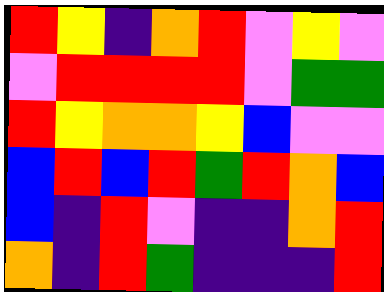[["red", "yellow", "indigo", "orange", "red", "violet", "yellow", "violet"], ["violet", "red", "red", "red", "red", "violet", "green", "green"], ["red", "yellow", "orange", "orange", "yellow", "blue", "violet", "violet"], ["blue", "red", "blue", "red", "green", "red", "orange", "blue"], ["blue", "indigo", "red", "violet", "indigo", "indigo", "orange", "red"], ["orange", "indigo", "red", "green", "indigo", "indigo", "indigo", "red"]]